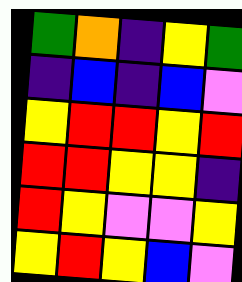[["green", "orange", "indigo", "yellow", "green"], ["indigo", "blue", "indigo", "blue", "violet"], ["yellow", "red", "red", "yellow", "red"], ["red", "red", "yellow", "yellow", "indigo"], ["red", "yellow", "violet", "violet", "yellow"], ["yellow", "red", "yellow", "blue", "violet"]]